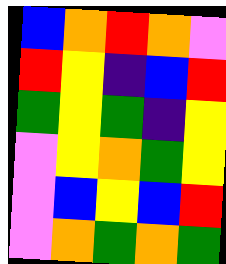[["blue", "orange", "red", "orange", "violet"], ["red", "yellow", "indigo", "blue", "red"], ["green", "yellow", "green", "indigo", "yellow"], ["violet", "yellow", "orange", "green", "yellow"], ["violet", "blue", "yellow", "blue", "red"], ["violet", "orange", "green", "orange", "green"]]